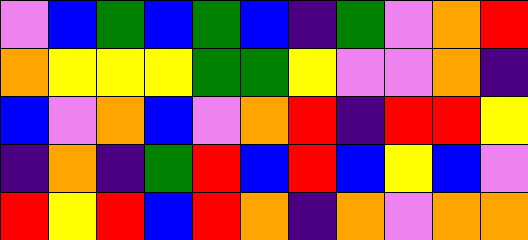[["violet", "blue", "green", "blue", "green", "blue", "indigo", "green", "violet", "orange", "red"], ["orange", "yellow", "yellow", "yellow", "green", "green", "yellow", "violet", "violet", "orange", "indigo"], ["blue", "violet", "orange", "blue", "violet", "orange", "red", "indigo", "red", "red", "yellow"], ["indigo", "orange", "indigo", "green", "red", "blue", "red", "blue", "yellow", "blue", "violet"], ["red", "yellow", "red", "blue", "red", "orange", "indigo", "orange", "violet", "orange", "orange"]]